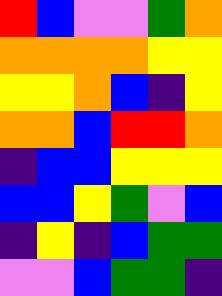[["red", "blue", "violet", "violet", "green", "orange"], ["orange", "orange", "orange", "orange", "yellow", "yellow"], ["yellow", "yellow", "orange", "blue", "indigo", "yellow"], ["orange", "orange", "blue", "red", "red", "orange"], ["indigo", "blue", "blue", "yellow", "yellow", "yellow"], ["blue", "blue", "yellow", "green", "violet", "blue"], ["indigo", "yellow", "indigo", "blue", "green", "green"], ["violet", "violet", "blue", "green", "green", "indigo"]]